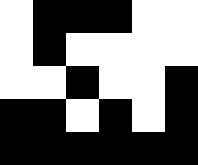[["white", "black", "black", "black", "white", "white"], ["white", "black", "white", "white", "white", "white"], ["white", "white", "black", "white", "white", "black"], ["black", "black", "white", "black", "white", "black"], ["black", "black", "black", "black", "black", "black"]]